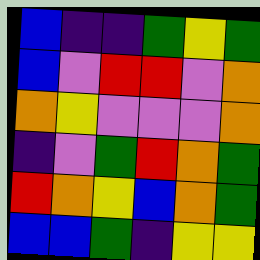[["blue", "indigo", "indigo", "green", "yellow", "green"], ["blue", "violet", "red", "red", "violet", "orange"], ["orange", "yellow", "violet", "violet", "violet", "orange"], ["indigo", "violet", "green", "red", "orange", "green"], ["red", "orange", "yellow", "blue", "orange", "green"], ["blue", "blue", "green", "indigo", "yellow", "yellow"]]